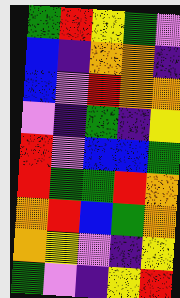[["green", "red", "yellow", "green", "violet"], ["blue", "indigo", "orange", "orange", "indigo"], ["blue", "violet", "red", "orange", "orange"], ["violet", "indigo", "green", "indigo", "yellow"], ["red", "violet", "blue", "blue", "green"], ["red", "green", "green", "red", "orange"], ["orange", "red", "blue", "green", "orange"], ["orange", "yellow", "violet", "indigo", "yellow"], ["green", "violet", "indigo", "yellow", "red"]]